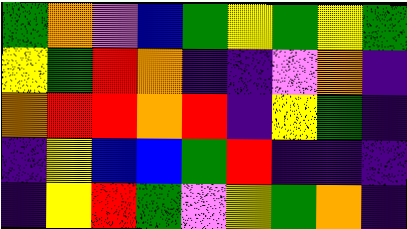[["green", "orange", "violet", "blue", "green", "yellow", "green", "yellow", "green"], ["yellow", "green", "red", "orange", "indigo", "indigo", "violet", "orange", "indigo"], ["orange", "red", "red", "orange", "red", "indigo", "yellow", "green", "indigo"], ["indigo", "yellow", "blue", "blue", "green", "red", "indigo", "indigo", "indigo"], ["indigo", "yellow", "red", "green", "violet", "yellow", "green", "orange", "indigo"]]